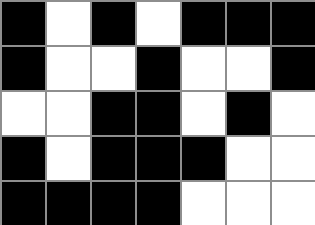[["black", "white", "black", "white", "black", "black", "black"], ["black", "white", "white", "black", "white", "white", "black"], ["white", "white", "black", "black", "white", "black", "white"], ["black", "white", "black", "black", "black", "white", "white"], ["black", "black", "black", "black", "white", "white", "white"]]